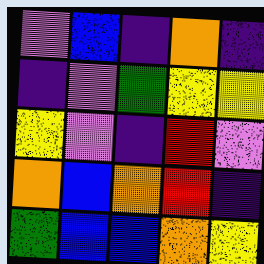[["violet", "blue", "indigo", "orange", "indigo"], ["indigo", "violet", "green", "yellow", "yellow"], ["yellow", "violet", "indigo", "red", "violet"], ["orange", "blue", "orange", "red", "indigo"], ["green", "blue", "blue", "orange", "yellow"]]